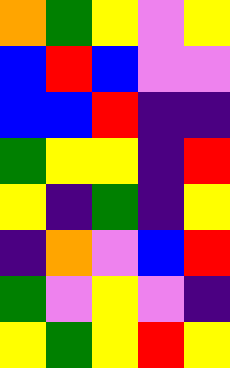[["orange", "green", "yellow", "violet", "yellow"], ["blue", "red", "blue", "violet", "violet"], ["blue", "blue", "red", "indigo", "indigo"], ["green", "yellow", "yellow", "indigo", "red"], ["yellow", "indigo", "green", "indigo", "yellow"], ["indigo", "orange", "violet", "blue", "red"], ["green", "violet", "yellow", "violet", "indigo"], ["yellow", "green", "yellow", "red", "yellow"]]